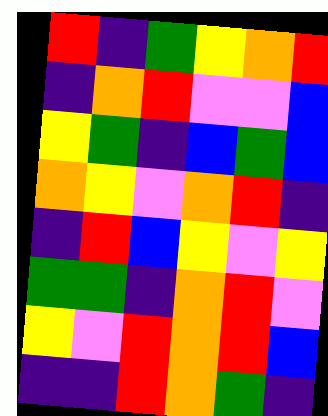[["red", "indigo", "green", "yellow", "orange", "red"], ["indigo", "orange", "red", "violet", "violet", "blue"], ["yellow", "green", "indigo", "blue", "green", "blue"], ["orange", "yellow", "violet", "orange", "red", "indigo"], ["indigo", "red", "blue", "yellow", "violet", "yellow"], ["green", "green", "indigo", "orange", "red", "violet"], ["yellow", "violet", "red", "orange", "red", "blue"], ["indigo", "indigo", "red", "orange", "green", "indigo"]]